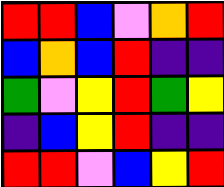[["red", "red", "blue", "violet", "orange", "red"], ["blue", "orange", "blue", "red", "indigo", "indigo"], ["green", "violet", "yellow", "red", "green", "yellow"], ["indigo", "blue", "yellow", "red", "indigo", "indigo"], ["red", "red", "violet", "blue", "yellow", "red"]]